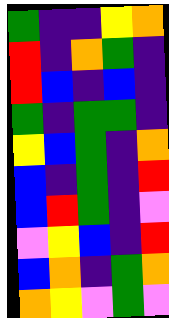[["green", "indigo", "indigo", "yellow", "orange"], ["red", "indigo", "orange", "green", "indigo"], ["red", "blue", "indigo", "blue", "indigo"], ["green", "indigo", "green", "green", "indigo"], ["yellow", "blue", "green", "indigo", "orange"], ["blue", "indigo", "green", "indigo", "red"], ["blue", "red", "green", "indigo", "violet"], ["violet", "yellow", "blue", "indigo", "red"], ["blue", "orange", "indigo", "green", "orange"], ["orange", "yellow", "violet", "green", "violet"]]